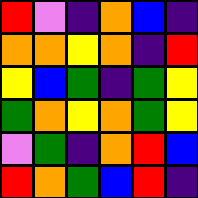[["red", "violet", "indigo", "orange", "blue", "indigo"], ["orange", "orange", "yellow", "orange", "indigo", "red"], ["yellow", "blue", "green", "indigo", "green", "yellow"], ["green", "orange", "yellow", "orange", "green", "yellow"], ["violet", "green", "indigo", "orange", "red", "blue"], ["red", "orange", "green", "blue", "red", "indigo"]]